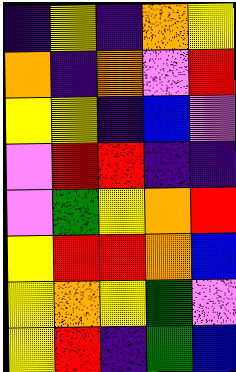[["indigo", "yellow", "indigo", "orange", "yellow"], ["orange", "indigo", "orange", "violet", "red"], ["yellow", "yellow", "indigo", "blue", "violet"], ["violet", "red", "red", "indigo", "indigo"], ["violet", "green", "yellow", "orange", "red"], ["yellow", "red", "red", "orange", "blue"], ["yellow", "orange", "yellow", "green", "violet"], ["yellow", "red", "indigo", "green", "blue"]]